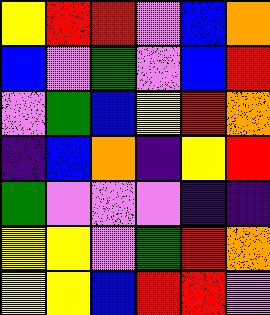[["yellow", "red", "red", "violet", "blue", "orange"], ["blue", "violet", "green", "violet", "blue", "red"], ["violet", "green", "blue", "yellow", "red", "orange"], ["indigo", "blue", "orange", "indigo", "yellow", "red"], ["green", "violet", "violet", "violet", "indigo", "indigo"], ["yellow", "yellow", "violet", "green", "red", "orange"], ["yellow", "yellow", "blue", "red", "red", "violet"]]